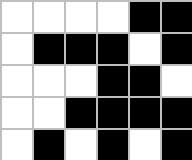[["white", "white", "white", "white", "black", "black"], ["white", "black", "black", "black", "white", "black"], ["white", "white", "white", "black", "black", "white"], ["white", "white", "black", "black", "black", "black"], ["white", "black", "white", "black", "white", "black"]]